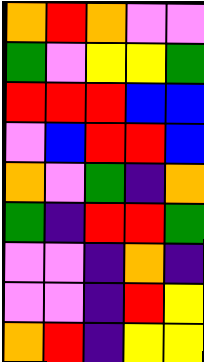[["orange", "red", "orange", "violet", "violet"], ["green", "violet", "yellow", "yellow", "green"], ["red", "red", "red", "blue", "blue"], ["violet", "blue", "red", "red", "blue"], ["orange", "violet", "green", "indigo", "orange"], ["green", "indigo", "red", "red", "green"], ["violet", "violet", "indigo", "orange", "indigo"], ["violet", "violet", "indigo", "red", "yellow"], ["orange", "red", "indigo", "yellow", "yellow"]]